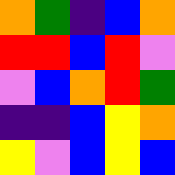[["orange", "green", "indigo", "blue", "orange"], ["red", "red", "blue", "red", "violet"], ["violet", "blue", "orange", "red", "green"], ["indigo", "indigo", "blue", "yellow", "orange"], ["yellow", "violet", "blue", "yellow", "blue"]]